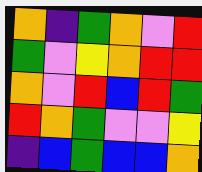[["orange", "indigo", "green", "orange", "violet", "red"], ["green", "violet", "yellow", "orange", "red", "red"], ["orange", "violet", "red", "blue", "red", "green"], ["red", "orange", "green", "violet", "violet", "yellow"], ["indigo", "blue", "green", "blue", "blue", "orange"]]